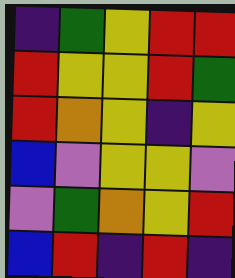[["indigo", "green", "yellow", "red", "red"], ["red", "yellow", "yellow", "red", "green"], ["red", "orange", "yellow", "indigo", "yellow"], ["blue", "violet", "yellow", "yellow", "violet"], ["violet", "green", "orange", "yellow", "red"], ["blue", "red", "indigo", "red", "indigo"]]